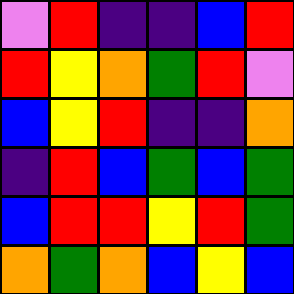[["violet", "red", "indigo", "indigo", "blue", "red"], ["red", "yellow", "orange", "green", "red", "violet"], ["blue", "yellow", "red", "indigo", "indigo", "orange"], ["indigo", "red", "blue", "green", "blue", "green"], ["blue", "red", "red", "yellow", "red", "green"], ["orange", "green", "orange", "blue", "yellow", "blue"]]